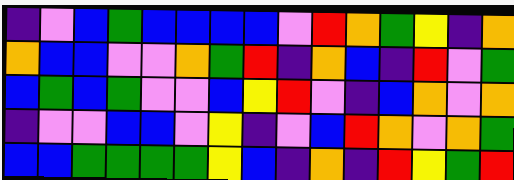[["indigo", "violet", "blue", "green", "blue", "blue", "blue", "blue", "violet", "red", "orange", "green", "yellow", "indigo", "orange"], ["orange", "blue", "blue", "violet", "violet", "orange", "green", "red", "indigo", "orange", "blue", "indigo", "red", "violet", "green"], ["blue", "green", "blue", "green", "violet", "violet", "blue", "yellow", "red", "violet", "indigo", "blue", "orange", "violet", "orange"], ["indigo", "violet", "violet", "blue", "blue", "violet", "yellow", "indigo", "violet", "blue", "red", "orange", "violet", "orange", "green"], ["blue", "blue", "green", "green", "green", "green", "yellow", "blue", "indigo", "orange", "indigo", "red", "yellow", "green", "red"]]